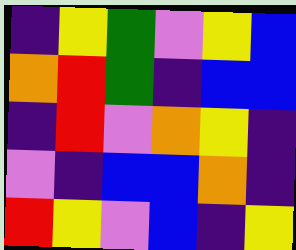[["indigo", "yellow", "green", "violet", "yellow", "blue"], ["orange", "red", "green", "indigo", "blue", "blue"], ["indigo", "red", "violet", "orange", "yellow", "indigo"], ["violet", "indigo", "blue", "blue", "orange", "indigo"], ["red", "yellow", "violet", "blue", "indigo", "yellow"]]